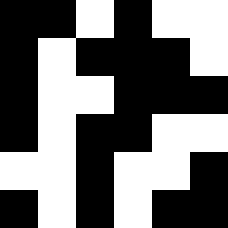[["black", "black", "white", "black", "white", "white"], ["black", "white", "black", "black", "black", "white"], ["black", "white", "white", "black", "black", "black"], ["black", "white", "black", "black", "white", "white"], ["white", "white", "black", "white", "white", "black"], ["black", "white", "black", "white", "black", "black"]]